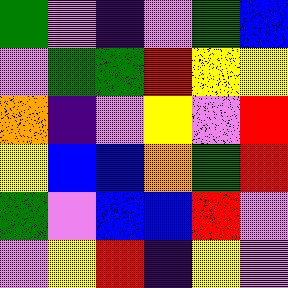[["green", "violet", "indigo", "violet", "green", "blue"], ["violet", "green", "green", "red", "yellow", "yellow"], ["orange", "indigo", "violet", "yellow", "violet", "red"], ["yellow", "blue", "blue", "orange", "green", "red"], ["green", "violet", "blue", "blue", "red", "violet"], ["violet", "yellow", "red", "indigo", "yellow", "violet"]]